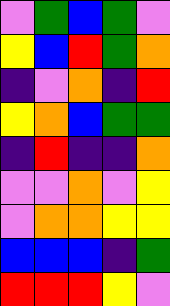[["violet", "green", "blue", "green", "violet"], ["yellow", "blue", "red", "green", "orange"], ["indigo", "violet", "orange", "indigo", "red"], ["yellow", "orange", "blue", "green", "green"], ["indigo", "red", "indigo", "indigo", "orange"], ["violet", "violet", "orange", "violet", "yellow"], ["violet", "orange", "orange", "yellow", "yellow"], ["blue", "blue", "blue", "indigo", "green"], ["red", "red", "red", "yellow", "violet"]]